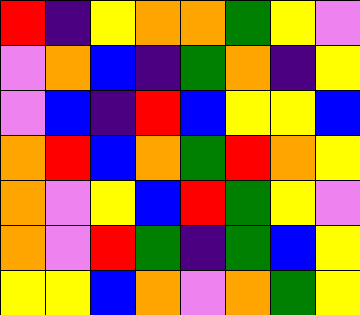[["red", "indigo", "yellow", "orange", "orange", "green", "yellow", "violet"], ["violet", "orange", "blue", "indigo", "green", "orange", "indigo", "yellow"], ["violet", "blue", "indigo", "red", "blue", "yellow", "yellow", "blue"], ["orange", "red", "blue", "orange", "green", "red", "orange", "yellow"], ["orange", "violet", "yellow", "blue", "red", "green", "yellow", "violet"], ["orange", "violet", "red", "green", "indigo", "green", "blue", "yellow"], ["yellow", "yellow", "blue", "orange", "violet", "orange", "green", "yellow"]]